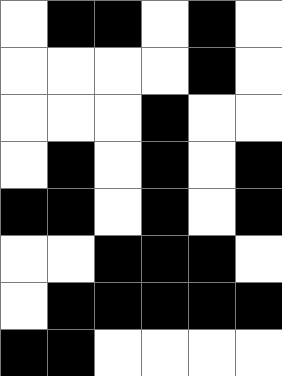[["white", "black", "black", "white", "black", "white"], ["white", "white", "white", "white", "black", "white"], ["white", "white", "white", "black", "white", "white"], ["white", "black", "white", "black", "white", "black"], ["black", "black", "white", "black", "white", "black"], ["white", "white", "black", "black", "black", "white"], ["white", "black", "black", "black", "black", "black"], ["black", "black", "white", "white", "white", "white"]]